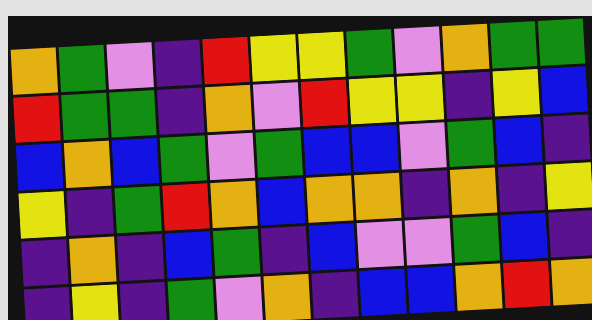[["orange", "green", "violet", "indigo", "red", "yellow", "yellow", "green", "violet", "orange", "green", "green"], ["red", "green", "green", "indigo", "orange", "violet", "red", "yellow", "yellow", "indigo", "yellow", "blue"], ["blue", "orange", "blue", "green", "violet", "green", "blue", "blue", "violet", "green", "blue", "indigo"], ["yellow", "indigo", "green", "red", "orange", "blue", "orange", "orange", "indigo", "orange", "indigo", "yellow"], ["indigo", "orange", "indigo", "blue", "green", "indigo", "blue", "violet", "violet", "green", "blue", "indigo"], ["indigo", "yellow", "indigo", "green", "violet", "orange", "indigo", "blue", "blue", "orange", "red", "orange"]]